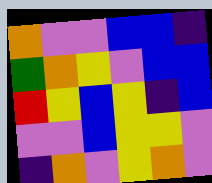[["orange", "violet", "violet", "blue", "blue", "indigo"], ["green", "orange", "yellow", "violet", "blue", "blue"], ["red", "yellow", "blue", "yellow", "indigo", "blue"], ["violet", "violet", "blue", "yellow", "yellow", "violet"], ["indigo", "orange", "violet", "yellow", "orange", "violet"]]